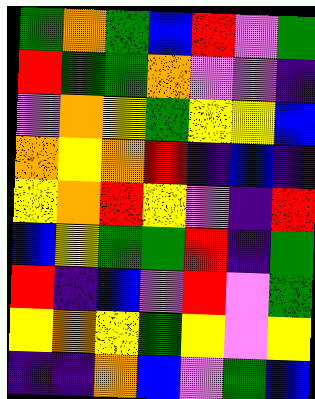[["green", "orange", "green", "blue", "red", "violet", "green"], ["red", "green", "green", "orange", "violet", "violet", "indigo"], ["violet", "orange", "yellow", "green", "yellow", "yellow", "blue"], ["orange", "yellow", "orange", "red", "indigo", "blue", "indigo"], ["yellow", "orange", "red", "yellow", "violet", "indigo", "red"], ["blue", "yellow", "green", "green", "red", "indigo", "green"], ["red", "indigo", "blue", "violet", "red", "violet", "green"], ["yellow", "orange", "yellow", "green", "yellow", "violet", "yellow"], ["indigo", "indigo", "orange", "blue", "violet", "green", "blue"]]